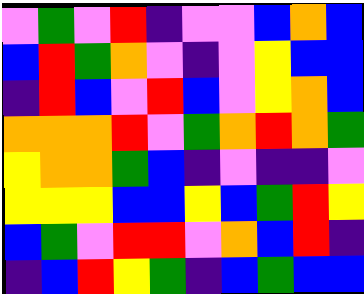[["violet", "green", "violet", "red", "indigo", "violet", "violet", "blue", "orange", "blue"], ["blue", "red", "green", "orange", "violet", "indigo", "violet", "yellow", "blue", "blue"], ["indigo", "red", "blue", "violet", "red", "blue", "violet", "yellow", "orange", "blue"], ["orange", "orange", "orange", "red", "violet", "green", "orange", "red", "orange", "green"], ["yellow", "orange", "orange", "green", "blue", "indigo", "violet", "indigo", "indigo", "violet"], ["yellow", "yellow", "yellow", "blue", "blue", "yellow", "blue", "green", "red", "yellow"], ["blue", "green", "violet", "red", "red", "violet", "orange", "blue", "red", "indigo"], ["indigo", "blue", "red", "yellow", "green", "indigo", "blue", "green", "blue", "blue"]]